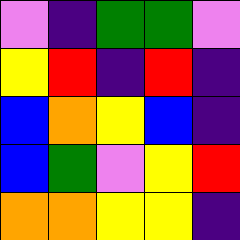[["violet", "indigo", "green", "green", "violet"], ["yellow", "red", "indigo", "red", "indigo"], ["blue", "orange", "yellow", "blue", "indigo"], ["blue", "green", "violet", "yellow", "red"], ["orange", "orange", "yellow", "yellow", "indigo"]]